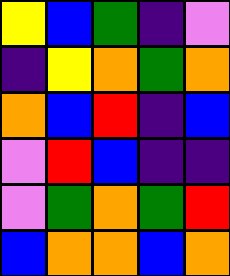[["yellow", "blue", "green", "indigo", "violet"], ["indigo", "yellow", "orange", "green", "orange"], ["orange", "blue", "red", "indigo", "blue"], ["violet", "red", "blue", "indigo", "indigo"], ["violet", "green", "orange", "green", "red"], ["blue", "orange", "orange", "blue", "orange"]]